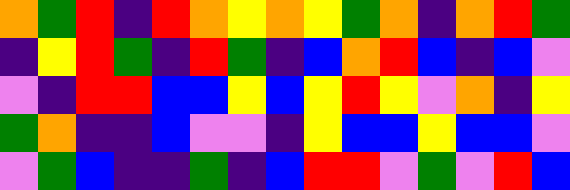[["orange", "green", "red", "indigo", "red", "orange", "yellow", "orange", "yellow", "green", "orange", "indigo", "orange", "red", "green"], ["indigo", "yellow", "red", "green", "indigo", "red", "green", "indigo", "blue", "orange", "red", "blue", "indigo", "blue", "violet"], ["violet", "indigo", "red", "red", "blue", "blue", "yellow", "blue", "yellow", "red", "yellow", "violet", "orange", "indigo", "yellow"], ["green", "orange", "indigo", "indigo", "blue", "violet", "violet", "indigo", "yellow", "blue", "blue", "yellow", "blue", "blue", "violet"], ["violet", "green", "blue", "indigo", "indigo", "green", "indigo", "blue", "red", "red", "violet", "green", "violet", "red", "blue"]]